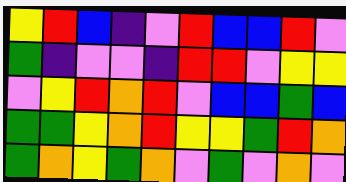[["yellow", "red", "blue", "indigo", "violet", "red", "blue", "blue", "red", "violet"], ["green", "indigo", "violet", "violet", "indigo", "red", "red", "violet", "yellow", "yellow"], ["violet", "yellow", "red", "orange", "red", "violet", "blue", "blue", "green", "blue"], ["green", "green", "yellow", "orange", "red", "yellow", "yellow", "green", "red", "orange"], ["green", "orange", "yellow", "green", "orange", "violet", "green", "violet", "orange", "violet"]]